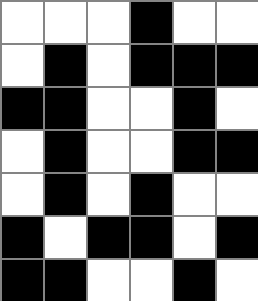[["white", "white", "white", "black", "white", "white"], ["white", "black", "white", "black", "black", "black"], ["black", "black", "white", "white", "black", "white"], ["white", "black", "white", "white", "black", "black"], ["white", "black", "white", "black", "white", "white"], ["black", "white", "black", "black", "white", "black"], ["black", "black", "white", "white", "black", "white"]]